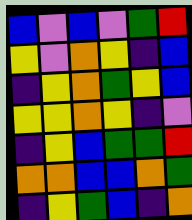[["blue", "violet", "blue", "violet", "green", "red"], ["yellow", "violet", "orange", "yellow", "indigo", "blue"], ["indigo", "yellow", "orange", "green", "yellow", "blue"], ["yellow", "yellow", "orange", "yellow", "indigo", "violet"], ["indigo", "yellow", "blue", "green", "green", "red"], ["orange", "orange", "blue", "blue", "orange", "green"], ["indigo", "yellow", "green", "blue", "indigo", "orange"]]